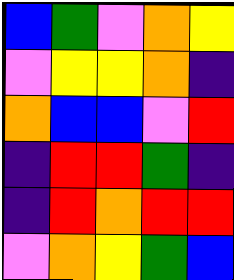[["blue", "green", "violet", "orange", "yellow"], ["violet", "yellow", "yellow", "orange", "indigo"], ["orange", "blue", "blue", "violet", "red"], ["indigo", "red", "red", "green", "indigo"], ["indigo", "red", "orange", "red", "red"], ["violet", "orange", "yellow", "green", "blue"]]